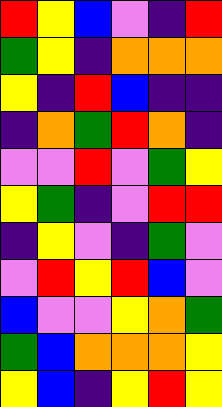[["red", "yellow", "blue", "violet", "indigo", "red"], ["green", "yellow", "indigo", "orange", "orange", "orange"], ["yellow", "indigo", "red", "blue", "indigo", "indigo"], ["indigo", "orange", "green", "red", "orange", "indigo"], ["violet", "violet", "red", "violet", "green", "yellow"], ["yellow", "green", "indigo", "violet", "red", "red"], ["indigo", "yellow", "violet", "indigo", "green", "violet"], ["violet", "red", "yellow", "red", "blue", "violet"], ["blue", "violet", "violet", "yellow", "orange", "green"], ["green", "blue", "orange", "orange", "orange", "yellow"], ["yellow", "blue", "indigo", "yellow", "red", "yellow"]]